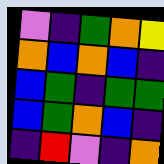[["violet", "indigo", "green", "orange", "yellow"], ["orange", "blue", "orange", "blue", "indigo"], ["blue", "green", "indigo", "green", "green"], ["blue", "green", "orange", "blue", "indigo"], ["indigo", "red", "violet", "indigo", "orange"]]